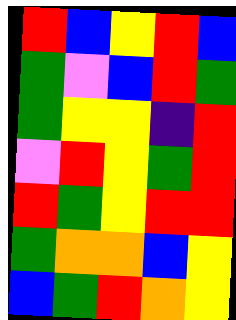[["red", "blue", "yellow", "red", "blue"], ["green", "violet", "blue", "red", "green"], ["green", "yellow", "yellow", "indigo", "red"], ["violet", "red", "yellow", "green", "red"], ["red", "green", "yellow", "red", "red"], ["green", "orange", "orange", "blue", "yellow"], ["blue", "green", "red", "orange", "yellow"]]